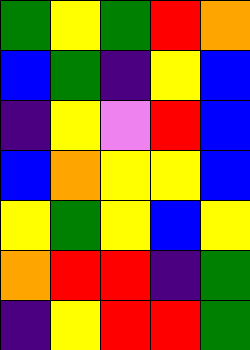[["green", "yellow", "green", "red", "orange"], ["blue", "green", "indigo", "yellow", "blue"], ["indigo", "yellow", "violet", "red", "blue"], ["blue", "orange", "yellow", "yellow", "blue"], ["yellow", "green", "yellow", "blue", "yellow"], ["orange", "red", "red", "indigo", "green"], ["indigo", "yellow", "red", "red", "green"]]